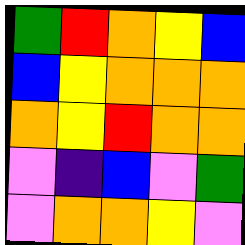[["green", "red", "orange", "yellow", "blue"], ["blue", "yellow", "orange", "orange", "orange"], ["orange", "yellow", "red", "orange", "orange"], ["violet", "indigo", "blue", "violet", "green"], ["violet", "orange", "orange", "yellow", "violet"]]